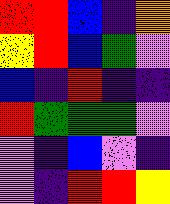[["red", "red", "blue", "indigo", "orange"], ["yellow", "red", "blue", "green", "violet"], ["blue", "indigo", "red", "indigo", "indigo"], ["red", "green", "green", "green", "violet"], ["violet", "indigo", "blue", "violet", "indigo"], ["violet", "indigo", "red", "red", "yellow"]]